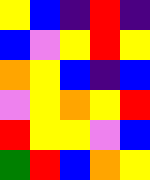[["yellow", "blue", "indigo", "red", "indigo"], ["blue", "violet", "yellow", "red", "yellow"], ["orange", "yellow", "blue", "indigo", "blue"], ["violet", "yellow", "orange", "yellow", "red"], ["red", "yellow", "yellow", "violet", "blue"], ["green", "red", "blue", "orange", "yellow"]]